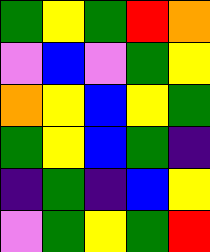[["green", "yellow", "green", "red", "orange"], ["violet", "blue", "violet", "green", "yellow"], ["orange", "yellow", "blue", "yellow", "green"], ["green", "yellow", "blue", "green", "indigo"], ["indigo", "green", "indigo", "blue", "yellow"], ["violet", "green", "yellow", "green", "red"]]